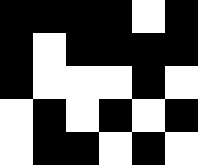[["black", "black", "black", "black", "white", "black"], ["black", "white", "black", "black", "black", "black"], ["black", "white", "white", "white", "black", "white"], ["white", "black", "white", "black", "white", "black"], ["white", "black", "black", "white", "black", "white"]]